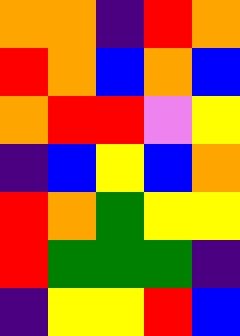[["orange", "orange", "indigo", "red", "orange"], ["red", "orange", "blue", "orange", "blue"], ["orange", "red", "red", "violet", "yellow"], ["indigo", "blue", "yellow", "blue", "orange"], ["red", "orange", "green", "yellow", "yellow"], ["red", "green", "green", "green", "indigo"], ["indigo", "yellow", "yellow", "red", "blue"]]